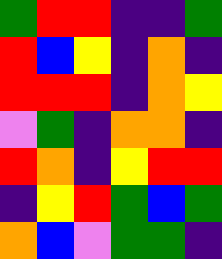[["green", "red", "red", "indigo", "indigo", "green"], ["red", "blue", "yellow", "indigo", "orange", "indigo"], ["red", "red", "red", "indigo", "orange", "yellow"], ["violet", "green", "indigo", "orange", "orange", "indigo"], ["red", "orange", "indigo", "yellow", "red", "red"], ["indigo", "yellow", "red", "green", "blue", "green"], ["orange", "blue", "violet", "green", "green", "indigo"]]